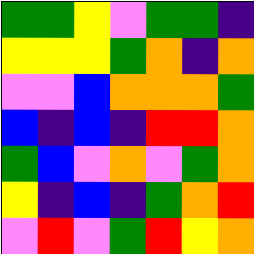[["green", "green", "yellow", "violet", "green", "green", "indigo"], ["yellow", "yellow", "yellow", "green", "orange", "indigo", "orange"], ["violet", "violet", "blue", "orange", "orange", "orange", "green"], ["blue", "indigo", "blue", "indigo", "red", "red", "orange"], ["green", "blue", "violet", "orange", "violet", "green", "orange"], ["yellow", "indigo", "blue", "indigo", "green", "orange", "red"], ["violet", "red", "violet", "green", "red", "yellow", "orange"]]